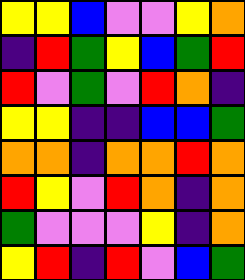[["yellow", "yellow", "blue", "violet", "violet", "yellow", "orange"], ["indigo", "red", "green", "yellow", "blue", "green", "red"], ["red", "violet", "green", "violet", "red", "orange", "indigo"], ["yellow", "yellow", "indigo", "indigo", "blue", "blue", "green"], ["orange", "orange", "indigo", "orange", "orange", "red", "orange"], ["red", "yellow", "violet", "red", "orange", "indigo", "orange"], ["green", "violet", "violet", "violet", "yellow", "indigo", "orange"], ["yellow", "red", "indigo", "red", "violet", "blue", "green"]]